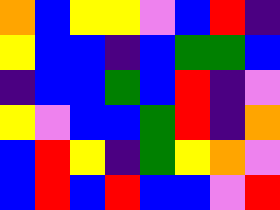[["orange", "blue", "yellow", "yellow", "violet", "blue", "red", "indigo"], ["yellow", "blue", "blue", "indigo", "blue", "green", "green", "blue"], ["indigo", "blue", "blue", "green", "blue", "red", "indigo", "violet"], ["yellow", "violet", "blue", "blue", "green", "red", "indigo", "orange"], ["blue", "red", "yellow", "indigo", "green", "yellow", "orange", "violet"], ["blue", "red", "blue", "red", "blue", "blue", "violet", "red"]]